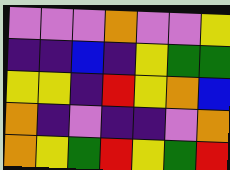[["violet", "violet", "violet", "orange", "violet", "violet", "yellow"], ["indigo", "indigo", "blue", "indigo", "yellow", "green", "green"], ["yellow", "yellow", "indigo", "red", "yellow", "orange", "blue"], ["orange", "indigo", "violet", "indigo", "indigo", "violet", "orange"], ["orange", "yellow", "green", "red", "yellow", "green", "red"]]